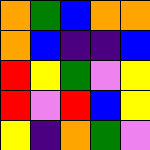[["orange", "green", "blue", "orange", "orange"], ["orange", "blue", "indigo", "indigo", "blue"], ["red", "yellow", "green", "violet", "yellow"], ["red", "violet", "red", "blue", "yellow"], ["yellow", "indigo", "orange", "green", "violet"]]